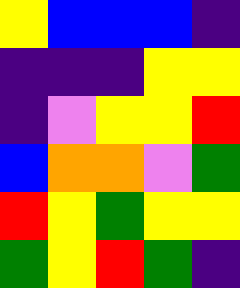[["yellow", "blue", "blue", "blue", "indigo"], ["indigo", "indigo", "indigo", "yellow", "yellow"], ["indigo", "violet", "yellow", "yellow", "red"], ["blue", "orange", "orange", "violet", "green"], ["red", "yellow", "green", "yellow", "yellow"], ["green", "yellow", "red", "green", "indigo"]]